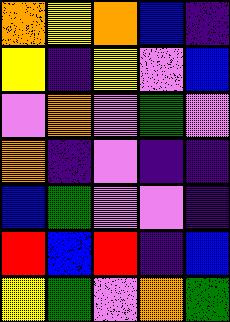[["orange", "yellow", "orange", "blue", "indigo"], ["yellow", "indigo", "yellow", "violet", "blue"], ["violet", "orange", "violet", "green", "violet"], ["orange", "indigo", "violet", "indigo", "indigo"], ["blue", "green", "violet", "violet", "indigo"], ["red", "blue", "red", "indigo", "blue"], ["yellow", "green", "violet", "orange", "green"]]